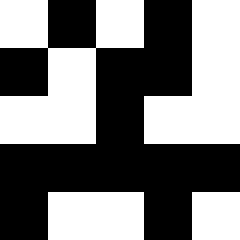[["white", "black", "white", "black", "white"], ["black", "white", "black", "black", "white"], ["white", "white", "black", "white", "white"], ["black", "black", "black", "black", "black"], ["black", "white", "white", "black", "white"]]